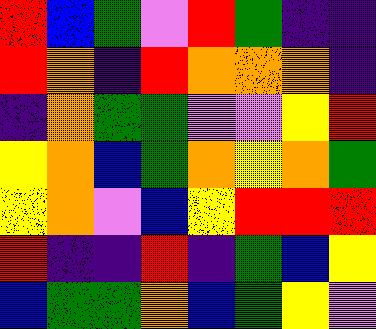[["red", "blue", "green", "violet", "red", "green", "indigo", "indigo"], ["red", "orange", "indigo", "red", "orange", "orange", "orange", "indigo"], ["indigo", "orange", "green", "green", "violet", "violet", "yellow", "red"], ["yellow", "orange", "blue", "green", "orange", "yellow", "orange", "green"], ["yellow", "orange", "violet", "blue", "yellow", "red", "red", "red"], ["red", "indigo", "indigo", "red", "indigo", "green", "blue", "yellow"], ["blue", "green", "green", "orange", "blue", "green", "yellow", "violet"]]